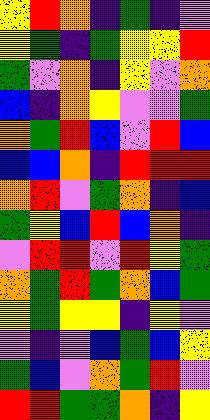[["yellow", "red", "orange", "indigo", "green", "indigo", "violet"], ["yellow", "green", "indigo", "green", "yellow", "yellow", "red"], ["green", "violet", "orange", "indigo", "yellow", "violet", "orange"], ["blue", "indigo", "orange", "yellow", "violet", "violet", "green"], ["orange", "green", "red", "blue", "violet", "red", "blue"], ["blue", "blue", "orange", "indigo", "red", "red", "red"], ["orange", "red", "violet", "green", "orange", "indigo", "blue"], ["green", "yellow", "blue", "red", "blue", "orange", "indigo"], ["violet", "red", "red", "violet", "red", "yellow", "green"], ["orange", "green", "red", "green", "orange", "blue", "green"], ["yellow", "green", "yellow", "yellow", "indigo", "yellow", "violet"], ["violet", "indigo", "violet", "blue", "green", "blue", "yellow"], ["green", "blue", "violet", "orange", "green", "red", "violet"], ["red", "red", "green", "green", "orange", "indigo", "yellow"]]